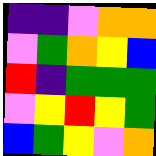[["indigo", "indigo", "violet", "orange", "orange"], ["violet", "green", "orange", "yellow", "blue"], ["red", "indigo", "green", "green", "green"], ["violet", "yellow", "red", "yellow", "green"], ["blue", "green", "yellow", "violet", "orange"]]